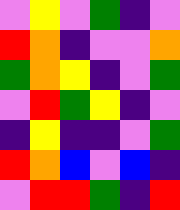[["violet", "yellow", "violet", "green", "indigo", "violet"], ["red", "orange", "indigo", "violet", "violet", "orange"], ["green", "orange", "yellow", "indigo", "violet", "green"], ["violet", "red", "green", "yellow", "indigo", "violet"], ["indigo", "yellow", "indigo", "indigo", "violet", "green"], ["red", "orange", "blue", "violet", "blue", "indigo"], ["violet", "red", "red", "green", "indigo", "red"]]